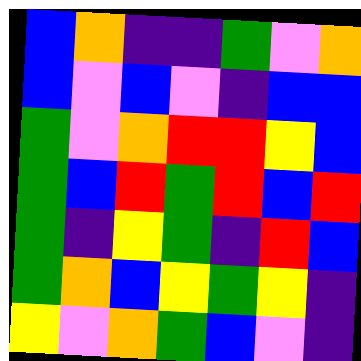[["blue", "orange", "indigo", "indigo", "green", "violet", "orange"], ["blue", "violet", "blue", "violet", "indigo", "blue", "blue"], ["green", "violet", "orange", "red", "red", "yellow", "blue"], ["green", "blue", "red", "green", "red", "blue", "red"], ["green", "indigo", "yellow", "green", "indigo", "red", "blue"], ["green", "orange", "blue", "yellow", "green", "yellow", "indigo"], ["yellow", "violet", "orange", "green", "blue", "violet", "indigo"]]